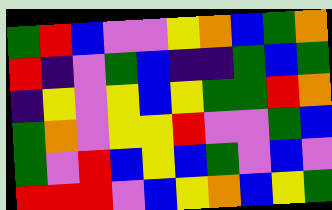[["green", "red", "blue", "violet", "violet", "yellow", "orange", "blue", "green", "orange"], ["red", "indigo", "violet", "green", "blue", "indigo", "indigo", "green", "blue", "green"], ["indigo", "yellow", "violet", "yellow", "blue", "yellow", "green", "green", "red", "orange"], ["green", "orange", "violet", "yellow", "yellow", "red", "violet", "violet", "green", "blue"], ["green", "violet", "red", "blue", "yellow", "blue", "green", "violet", "blue", "violet"], ["red", "red", "red", "violet", "blue", "yellow", "orange", "blue", "yellow", "green"]]